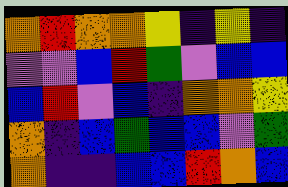[["orange", "red", "orange", "orange", "yellow", "indigo", "yellow", "indigo"], ["violet", "violet", "blue", "red", "green", "violet", "blue", "blue"], ["blue", "red", "violet", "blue", "indigo", "orange", "orange", "yellow"], ["orange", "indigo", "blue", "green", "blue", "blue", "violet", "green"], ["orange", "indigo", "indigo", "blue", "blue", "red", "orange", "blue"]]